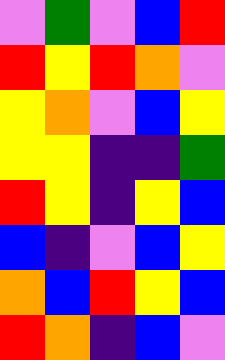[["violet", "green", "violet", "blue", "red"], ["red", "yellow", "red", "orange", "violet"], ["yellow", "orange", "violet", "blue", "yellow"], ["yellow", "yellow", "indigo", "indigo", "green"], ["red", "yellow", "indigo", "yellow", "blue"], ["blue", "indigo", "violet", "blue", "yellow"], ["orange", "blue", "red", "yellow", "blue"], ["red", "orange", "indigo", "blue", "violet"]]